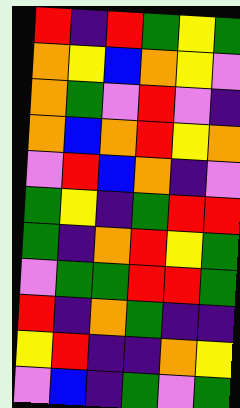[["red", "indigo", "red", "green", "yellow", "green"], ["orange", "yellow", "blue", "orange", "yellow", "violet"], ["orange", "green", "violet", "red", "violet", "indigo"], ["orange", "blue", "orange", "red", "yellow", "orange"], ["violet", "red", "blue", "orange", "indigo", "violet"], ["green", "yellow", "indigo", "green", "red", "red"], ["green", "indigo", "orange", "red", "yellow", "green"], ["violet", "green", "green", "red", "red", "green"], ["red", "indigo", "orange", "green", "indigo", "indigo"], ["yellow", "red", "indigo", "indigo", "orange", "yellow"], ["violet", "blue", "indigo", "green", "violet", "green"]]